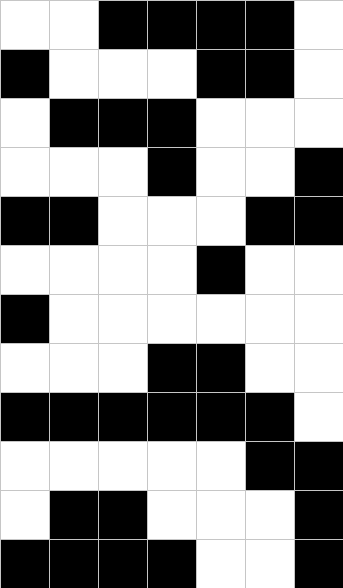[["white", "white", "black", "black", "black", "black", "white"], ["black", "white", "white", "white", "black", "black", "white"], ["white", "black", "black", "black", "white", "white", "white"], ["white", "white", "white", "black", "white", "white", "black"], ["black", "black", "white", "white", "white", "black", "black"], ["white", "white", "white", "white", "black", "white", "white"], ["black", "white", "white", "white", "white", "white", "white"], ["white", "white", "white", "black", "black", "white", "white"], ["black", "black", "black", "black", "black", "black", "white"], ["white", "white", "white", "white", "white", "black", "black"], ["white", "black", "black", "white", "white", "white", "black"], ["black", "black", "black", "black", "white", "white", "black"]]